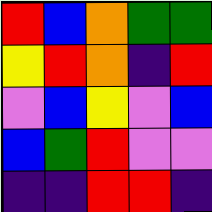[["red", "blue", "orange", "green", "green"], ["yellow", "red", "orange", "indigo", "red"], ["violet", "blue", "yellow", "violet", "blue"], ["blue", "green", "red", "violet", "violet"], ["indigo", "indigo", "red", "red", "indigo"]]